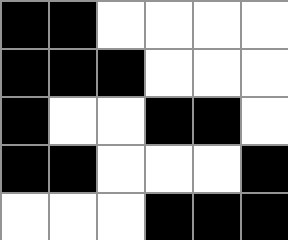[["black", "black", "white", "white", "white", "white"], ["black", "black", "black", "white", "white", "white"], ["black", "white", "white", "black", "black", "white"], ["black", "black", "white", "white", "white", "black"], ["white", "white", "white", "black", "black", "black"]]